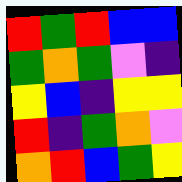[["red", "green", "red", "blue", "blue"], ["green", "orange", "green", "violet", "indigo"], ["yellow", "blue", "indigo", "yellow", "yellow"], ["red", "indigo", "green", "orange", "violet"], ["orange", "red", "blue", "green", "yellow"]]